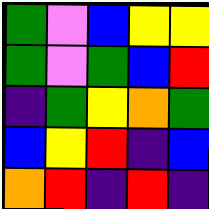[["green", "violet", "blue", "yellow", "yellow"], ["green", "violet", "green", "blue", "red"], ["indigo", "green", "yellow", "orange", "green"], ["blue", "yellow", "red", "indigo", "blue"], ["orange", "red", "indigo", "red", "indigo"]]